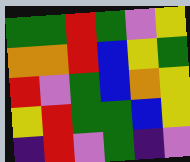[["green", "green", "red", "green", "violet", "yellow"], ["orange", "orange", "red", "blue", "yellow", "green"], ["red", "violet", "green", "blue", "orange", "yellow"], ["yellow", "red", "green", "green", "blue", "yellow"], ["indigo", "red", "violet", "green", "indigo", "violet"]]